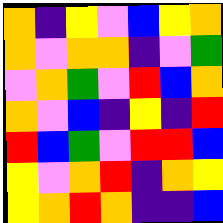[["orange", "indigo", "yellow", "violet", "blue", "yellow", "orange"], ["orange", "violet", "orange", "orange", "indigo", "violet", "green"], ["violet", "orange", "green", "violet", "red", "blue", "orange"], ["orange", "violet", "blue", "indigo", "yellow", "indigo", "red"], ["red", "blue", "green", "violet", "red", "red", "blue"], ["yellow", "violet", "orange", "red", "indigo", "orange", "yellow"], ["yellow", "orange", "red", "orange", "indigo", "indigo", "blue"]]